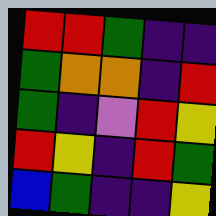[["red", "red", "green", "indigo", "indigo"], ["green", "orange", "orange", "indigo", "red"], ["green", "indigo", "violet", "red", "yellow"], ["red", "yellow", "indigo", "red", "green"], ["blue", "green", "indigo", "indigo", "yellow"]]